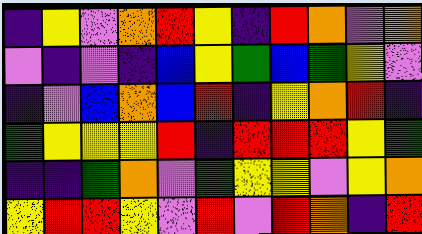[["indigo", "yellow", "violet", "orange", "red", "yellow", "indigo", "red", "orange", "violet", "orange"], ["violet", "indigo", "violet", "indigo", "blue", "yellow", "green", "blue", "green", "yellow", "violet"], ["indigo", "violet", "blue", "orange", "blue", "red", "indigo", "yellow", "orange", "red", "indigo"], ["green", "yellow", "yellow", "yellow", "red", "indigo", "red", "red", "red", "yellow", "green"], ["indigo", "indigo", "green", "orange", "violet", "green", "yellow", "yellow", "violet", "yellow", "orange"], ["yellow", "red", "red", "yellow", "violet", "red", "violet", "red", "orange", "indigo", "red"]]